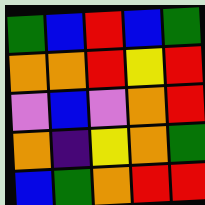[["green", "blue", "red", "blue", "green"], ["orange", "orange", "red", "yellow", "red"], ["violet", "blue", "violet", "orange", "red"], ["orange", "indigo", "yellow", "orange", "green"], ["blue", "green", "orange", "red", "red"]]